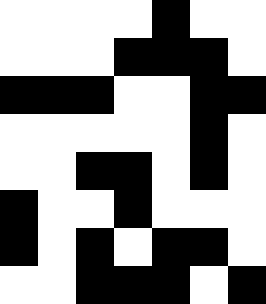[["white", "white", "white", "white", "black", "white", "white"], ["white", "white", "white", "black", "black", "black", "white"], ["black", "black", "black", "white", "white", "black", "black"], ["white", "white", "white", "white", "white", "black", "white"], ["white", "white", "black", "black", "white", "black", "white"], ["black", "white", "white", "black", "white", "white", "white"], ["black", "white", "black", "white", "black", "black", "white"], ["white", "white", "black", "black", "black", "white", "black"]]